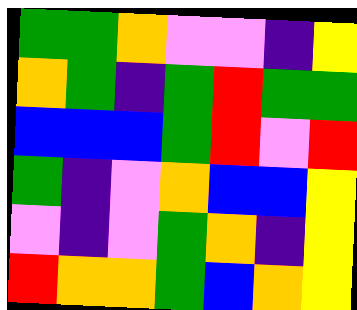[["green", "green", "orange", "violet", "violet", "indigo", "yellow"], ["orange", "green", "indigo", "green", "red", "green", "green"], ["blue", "blue", "blue", "green", "red", "violet", "red"], ["green", "indigo", "violet", "orange", "blue", "blue", "yellow"], ["violet", "indigo", "violet", "green", "orange", "indigo", "yellow"], ["red", "orange", "orange", "green", "blue", "orange", "yellow"]]